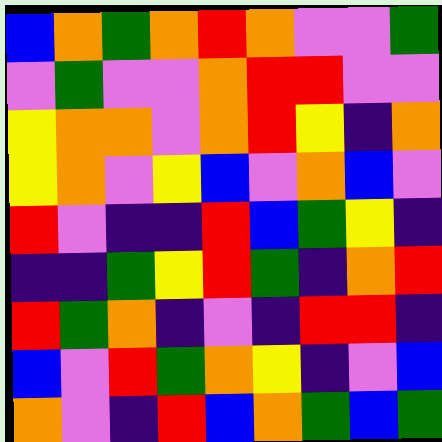[["blue", "orange", "green", "orange", "red", "orange", "violet", "violet", "green"], ["violet", "green", "violet", "violet", "orange", "red", "red", "violet", "violet"], ["yellow", "orange", "orange", "violet", "orange", "red", "yellow", "indigo", "orange"], ["yellow", "orange", "violet", "yellow", "blue", "violet", "orange", "blue", "violet"], ["red", "violet", "indigo", "indigo", "red", "blue", "green", "yellow", "indigo"], ["indigo", "indigo", "green", "yellow", "red", "green", "indigo", "orange", "red"], ["red", "green", "orange", "indigo", "violet", "indigo", "red", "red", "indigo"], ["blue", "violet", "red", "green", "orange", "yellow", "indigo", "violet", "blue"], ["orange", "violet", "indigo", "red", "blue", "orange", "green", "blue", "green"]]